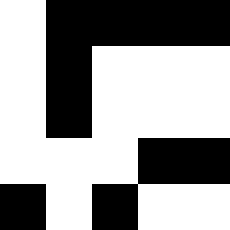[["white", "black", "black", "black", "black"], ["white", "black", "white", "white", "white"], ["white", "black", "white", "white", "white"], ["white", "white", "white", "black", "black"], ["black", "white", "black", "white", "white"]]